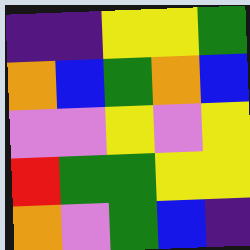[["indigo", "indigo", "yellow", "yellow", "green"], ["orange", "blue", "green", "orange", "blue"], ["violet", "violet", "yellow", "violet", "yellow"], ["red", "green", "green", "yellow", "yellow"], ["orange", "violet", "green", "blue", "indigo"]]